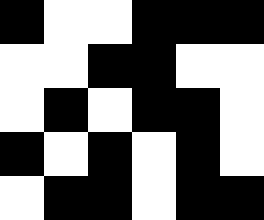[["black", "white", "white", "black", "black", "black"], ["white", "white", "black", "black", "white", "white"], ["white", "black", "white", "black", "black", "white"], ["black", "white", "black", "white", "black", "white"], ["white", "black", "black", "white", "black", "black"]]